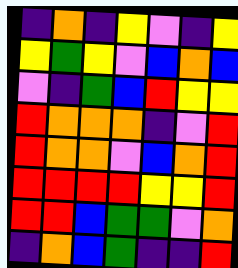[["indigo", "orange", "indigo", "yellow", "violet", "indigo", "yellow"], ["yellow", "green", "yellow", "violet", "blue", "orange", "blue"], ["violet", "indigo", "green", "blue", "red", "yellow", "yellow"], ["red", "orange", "orange", "orange", "indigo", "violet", "red"], ["red", "orange", "orange", "violet", "blue", "orange", "red"], ["red", "red", "red", "red", "yellow", "yellow", "red"], ["red", "red", "blue", "green", "green", "violet", "orange"], ["indigo", "orange", "blue", "green", "indigo", "indigo", "red"]]